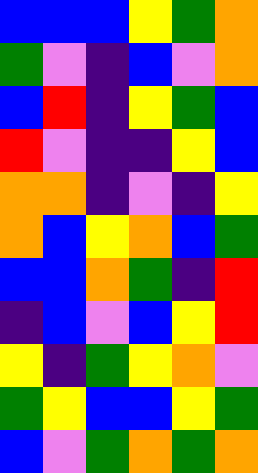[["blue", "blue", "blue", "yellow", "green", "orange"], ["green", "violet", "indigo", "blue", "violet", "orange"], ["blue", "red", "indigo", "yellow", "green", "blue"], ["red", "violet", "indigo", "indigo", "yellow", "blue"], ["orange", "orange", "indigo", "violet", "indigo", "yellow"], ["orange", "blue", "yellow", "orange", "blue", "green"], ["blue", "blue", "orange", "green", "indigo", "red"], ["indigo", "blue", "violet", "blue", "yellow", "red"], ["yellow", "indigo", "green", "yellow", "orange", "violet"], ["green", "yellow", "blue", "blue", "yellow", "green"], ["blue", "violet", "green", "orange", "green", "orange"]]